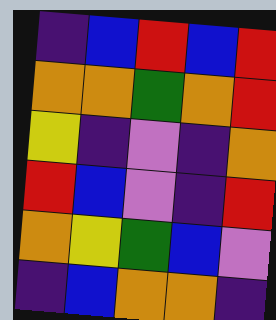[["indigo", "blue", "red", "blue", "red"], ["orange", "orange", "green", "orange", "red"], ["yellow", "indigo", "violet", "indigo", "orange"], ["red", "blue", "violet", "indigo", "red"], ["orange", "yellow", "green", "blue", "violet"], ["indigo", "blue", "orange", "orange", "indigo"]]